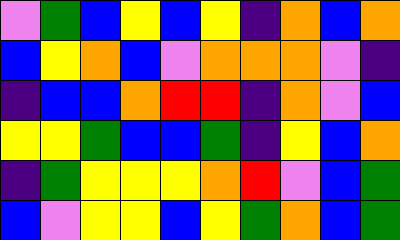[["violet", "green", "blue", "yellow", "blue", "yellow", "indigo", "orange", "blue", "orange"], ["blue", "yellow", "orange", "blue", "violet", "orange", "orange", "orange", "violet", "indigo"], ["indigo", "blue", "blue", "orange", "red", "red", "indigo", "orange", "violet", "blue"], ["yellow", "yellow", "green", "blue", "blue", "green", "indigo", "yellow", "blue", "orange"], ["indigo", "green", "yellow", "yellow", "yellow", "orange", "red", "violet", "blue", "green"], ["blue", "violet", "yellow", "yellow", "blue", "yellow", "green", "orange", "blue", "green"]]